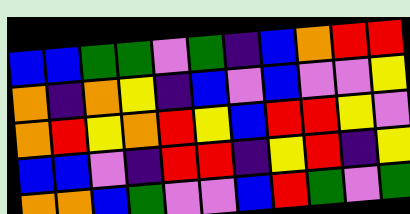[["blue", "blue", "green", "green", "violet", "green", "indigo", "blue", "orange", "red", "red"], ["orange", "indigo", "orange", "yellow", "indigo", "blue", "violet", "blue", "violet", "violet", "yellow"], ["orange", "red", "yellow", "orange", "red", "yellow", "blue", "red", "red", "yellow", "violet"], ["blue", "blue", "violet", "indigo", "red", "red", "indigo", "yellow", "red", "indigo", "yellow"], ["orange", "orange", "blue", "green", "violet", "violet", "blue", "red", "green", "violet", "green"]]